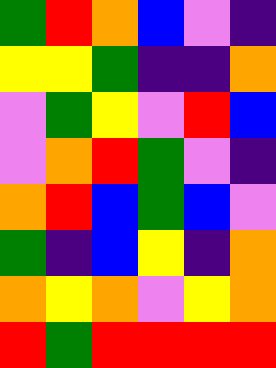[["green", "red", "orange", "blue", "violet", "indigo"], ["yellow", "yellow", "green", "indigo", "indigo", "orange"], ["violet", "green", "yellow", "violet", "red", "blue"], ["violet", "orange", "red", "green", "violet", "indigo"], ["orange", "red", "blue", "green", "blue", "violet"], ["green", "indigo", "blue", "yellow", "indigo", "orange"], ["orange", "yellow", "orange", "violet", "yellow", "orange"], ["red", "green", "red", "red", "red", "red"]]